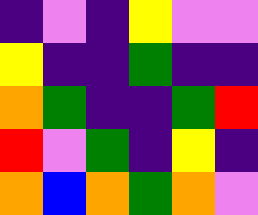[["indigo", "violet", "indigo", "yellow", "violet", "violet"], ["yellow", "indigo", "indigo", "green", "indigo", "indigo"], ["orange", "green", "indigo", "indigo", "green", "red"], ["red", "violet", "green", "indigo", "yellow", "indigo"], ["orange", "blue", "orange", "green", "orange", "violet"]]